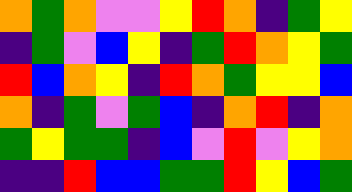[["orange", "green", "orange", "violet", "violet", "yellow", "red", "orange", "indigo", "green", "yellow"], ["indigo", "green", "violet", "blue", "yellow", "indigo", "green", "red", "orange", "yellow", "green"], ["red", "blue", "orange", "yellow", "indigo", "red", "orange", "green", "yellow", "yellow", "blue"], ["orange", "indigo", "green", "violet", "green", "blue", "indigo", "orange", "red", "indigo", "orange"], ["green", "yellow", "green", "green", "indigo", "blue", "violet", "red", "violet", "yellow", "orange"], ["indigo", "indigo", "red", "blue", "blue", "green", "green", "red", "yellow", "blue", "green"]]